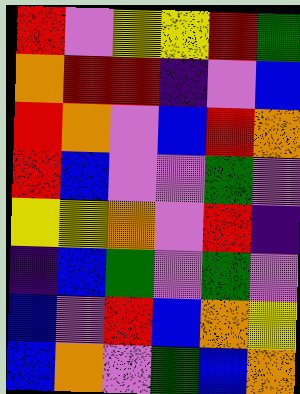[["red", "violet", "yellow", "yellow", "red", "green"], ["orange", "red", "red", "indigo", "violet", "blue"], ["red", "orange", "violet", "blue", "red", "orange"], ["red", "blue", "violet", "violet", "green", "violet"], ["yellow", "yellow", "orange", "violet", "red", "indigo"], ["indigo", "blue", "green", "violet", "green", "violet"], ["blue", "violet", "red", "blue", "orange", "yellow"], ["blue", "orange", "violet", "green", "blue", "orange"]]